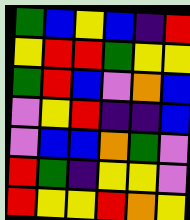[["green", "blue", "yellow", "blue", "indigo", "red"], ["yellow", "red", "red", "green", "yellow", "yellow"], ["green", "red", "blue", "violet", "orange", "blue"], ["violet", "yellow", "red", "indigo", "indigo", "blue"], ["violet", "blue", "blue", "orange", "green", "violet"], ["red", "green", "indigo", "yellow", "yellow", "violet"], ["red", "yellow", "yellow", "red", "orange", "yellow"]]